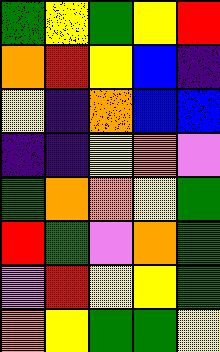[["green", "yellow", "green", "yellow", "red"], ["orange", "red", "yellow", "blue", "indigo"], ["yellow", "indigo", "orange", "blue", "blue"], ["indigo", "indigo", "yellow", "orange", "violet"], ["green", "orange", "orange", "yellow", "green"], ["red", "green", "violet", "orange", "green"], ["violet", "red", "yellow", "yellow", "green"], ["orange", "yellow", "green", "green", "yellow"]]